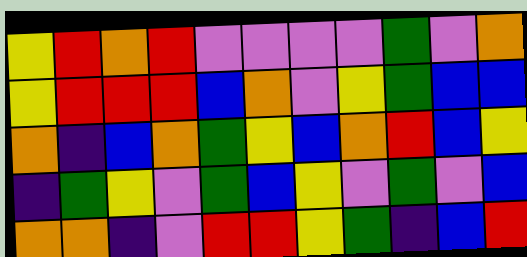[["yellow", "red", "orange", "red", "violet", "violet", "violet", "violet", "green", "violet", "orange"], ["yellow", "red", "red", "red", "blue", "orange", "violet", "yellow", "green", "blue", "blue"], ["orange", "indigo", "blue", "orange", "green", "yellow", "blue", "orange", "red", "blue", "yellow"], ["indigo", "green", "yellow", "violet", "green", "blue", "yellow", "violet", "green", "violet", "blue"], ["orange", "orange", "indigo", "violet", "red", "red", "yellow", "green", "indigo", "blue", "red"]]